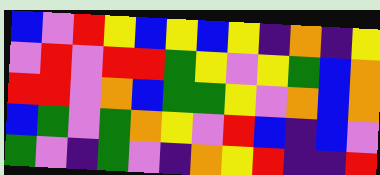[["blue", "violet", "red", "yellow", "blue", "yellow", "blue", "yellow", "indigo", "orange", "indigo", "yellow"], ["violet", "red", "violet", "red", "red", "green", "yellow", "violet", "yellow", "green", "blue", "orange"], ["red", "red", "violet", "orange", "blue", "green", "green", "yellow", "violet", "orange", "blue", "orange"], ["blue", "green", "violet", "green", "orange", "yellow", "violet", "red", "blue", "indigo", "blue", "violet"], ["green", "violet", "indigo", "green", "violet", "indigo", "orange", "yellow", "red", "indigo", "indigo", "red"]]